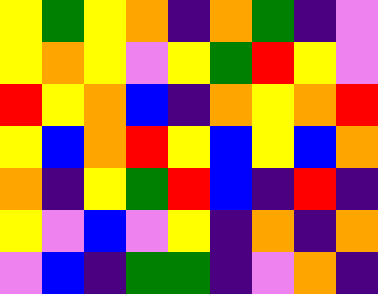[["yellow", "green", "yellow", "orange", "indigo", "orange", "green", "indigo", "violet"], ["yellow", "orange", "yellow", "violet", "yellow", "green", "red", "yellow", "violet"], ["red", "yellow", "orange", "blue", "indigo", "orange", "yellow", "orange", "red"], ["yellow", "blue", "orange", "red", "yellow", "blue", "yellow", "blue", "orange"], ["orange", "indigo", "yellow", "green", "red", "blue", "indigo", "red", "indigo"], ["yellow", "violet", "blue", "violet", "yellow", "indigo", "orange", "indigo", "orange"], ["violet", "blue", "indigo", "green", "green", "indigo", "violet", "orange", "indigo"]]